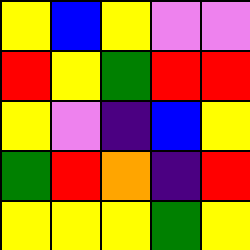[["yellow", "blue", "yellow", "violet", "violet"], ["red", "yellow", "green", "red", "red"], ["yellow", "violet", "indigo", "blue", "yellow"], ["green", "red", "orange", "indigo", "red"], ["yellow", "yellow", "yellow", "green", "yellow"]]